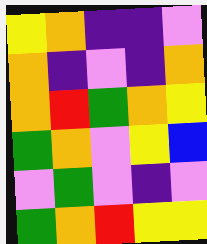[["yellow", "orange", "indigo", "indigo", "violet"], ["orange", "indigo", "violet", "indigo", "orange"], ["orange", "red", "green", "orange", "yellow"], ["green", "orange", "violet", "yellow", "blue"], ["violet", "green", "violet", "indigo", "violet"], ["green", "orange", "red", "yellow", "yellow"]]